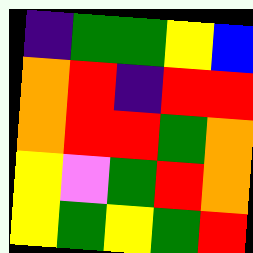[["indigo", "green", "green", "yellow", "blue"], ["orange", "red", "indigo", "red", "red"], ["orange", "red", "red", "green", "orange"], ["yellow", "violet", "green", "red", "orange"], ["yellow", "green", "yellow", "green", "red"]]